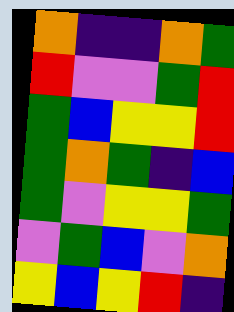[["orange", "indigo", "indigo", "orange", "green"], ["red", "violet", "violet", "green", "red"], ["green", "blue", "yellow", "yellow", "red"], ["green", "orange", "green", "indigo", "blue"], ["green", "violet", "yellow", "yellow", "green"], ["violet", "green", "blue", "violet", "orange"], ["yellow", "blue", "yellow", "red", "indigo"]]